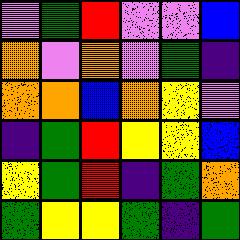[["violet", "green", "red", "violet", "violet", "blue"], ["orange", "violet", "orange", "violet", "green", "indigo"], ["orange", "orange", "blue", "orange", "yellow", "violet"], ["indigo", "green", "red", "yellow", "yellow", "blue"], ["yellow", "green", "red", "indigo", "green", "orange"], ["green", "yellow", "yellow", "green", "indigo", "green"]]